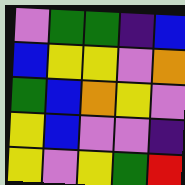[["violet", "green", "green", "indigo", "blue"], ["blue", "yellow", "yellow", "violet", "orange"], ["green", "blue", "orange", "yellow", "violet"], ["yellow", "blue", "violet", "violet", "indigo"], ["yellow", "violet", "yellow", "green", "red"]]